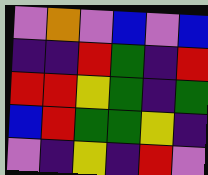[["violet", "orange", "violet", "blue", "violet", "blue"], ["indigo", "indigo", "red", "green", "indigo", "red"], ["red", "red", "yellow", "green", "indigo", "green"], ["blue", "red", "green", "green", "yellow", "indigo"], ["violet", "indigo", "yellow", "indigo", "red", "violet"]]